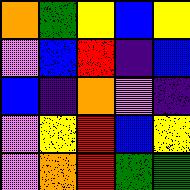[["orange", "green", "yellow", "blue", "yellow"], ["violet", "blue", "red", "indigo", "blue"], ["blue", "indigo", "orange", "violet", "indigo"], ["violet", "yellow", "red", "blue", "yellow"], ["violet", "orange", "red", "green", "green"]]